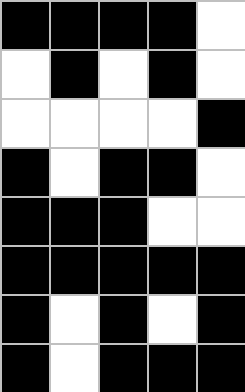[["black", "black", "black", "black", "white"], ["white", "black", "white", "black", "white"], ["white", "white", "white", "white", "black"], ["black", "white", "black", "black", "white"], ["black", "black", "black", "white", "white"], ["black", "black", "black", "black", "black"], ["black", "white", "black", "white", "black"], ["black", "white", "black", "black", "black"]]